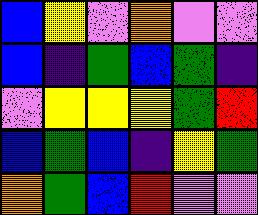[["blue", "yellow", "violet", "orange", "violet", "violet"], ["blue", "indigo", "green", "blue", "green", "indigo"], ["violet", "yellow", "yellow", "yellow", "green", "red"], ["blue", "green", "blue", "indigo", "yellow", "green"], ["orange", "green", "blue", "red", "violet", "violet"]]